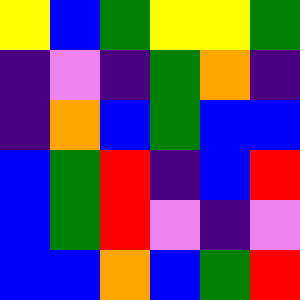[["yellow", "blue", "green", "yellow", "yellow", "green"], ["indigo", "violet", "indigo", "green", "orange", "indigo"], ["indigo", "orange", "blue", "green", "blue", "blue"], ["blue", "green", "red", "indigo", "blue", "red"], ["blue", "green", "red", "violet", "indigo", "violet"], ["blue", "blue", "orange", "blue", "green", "red"]]